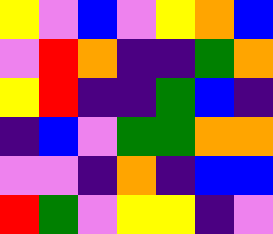[["yellow", "violet", "blue", "violet", "yellow", "orange", "blue"], ["violet", "red", "orange", "indigo", "indigo", "green", "orange"], ["yellow", "red", "indigo", "indigo", "green", "blue", "indigo"], ["indigo", "blue", "violet", "green", "green", "orange", "orange"], ["violet", "violet", "indigo", "orange", "indigo", "blue", "blue"], ["red", "green", "violet", "yellow", "yellow", "indigo", "violet"]]